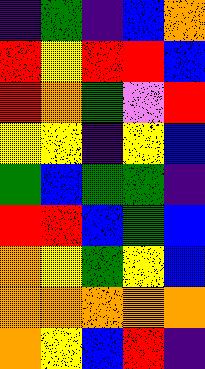[["indigo", "green", "indigo", "blue", "orange"], ["red", "yellow", "red", "red", "blue"], ["red", "orange", "green", "violet", "red"], ["yellow", "yellow", "indigo", "yellow", "blue"], ["green", "blue", "green", "green", "indigo"], ["red", "red", "blue", "green", "blue"], ["orange", "yellow", "green", "yellow", "blue"], ["orange", "orange", "orange", "orange", "orange"], ["orange", "yellow", "blue", "red", "indigo"]]